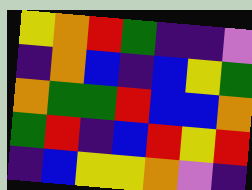[["yellow", "orange", "red", "green", "indigo", "indigo", "violet"], ["indigo", "orange", "blue", "indigo", "blue", "yellow", "green"], ["orange", "green", "green", "red", "blue", "blue", "orange"], ["green", "red", "indigo", "blue", "red", "yellow", "red"], ["indigo", "blue", "yellow", "yellow", "orange", "violet", "indigo"]]